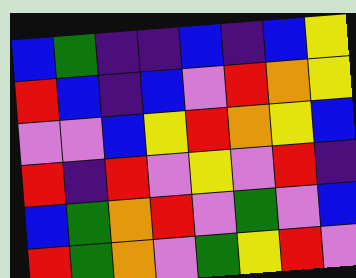[["blue", "green", "indigo", "indigo", "blue", "indigo", "blue", "yellow"], ["red", "blue", "indigo", "blue", "violet", "red", "orange", "yellow"], ["violet", "violet", "blue", "yellow", "red", "orange", "yellow", "blue"], ["red", "indigo", "red", "violet", "yellow", "violet", "red", "indigo"], ["blue", "green", "orange", "red", "violet", "green", "violet", "blue"], ["red", "green", "orange", "violet", "green", "yellow", "red", "violet"]]